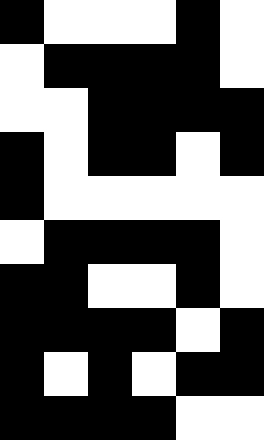[["black", "white", "white", "white", "black", "white"], ["white", "black", "black", "black", "black", "white"], ["white", "white", "black", "black", "black", "black"], ["black", "white", "black", "black", "white", "black"], ["black", "white", "white", "white", "white", "white"], ["white", "black", "black", "black", "black", "white"], ["black", "black", "white", "white", "black", "white"], ["black", "black", "black", "black", "white", "black"], ["black", "white", "black", "white", "black", "black"], ["black", "black", "black", "black", "white", "white"]]